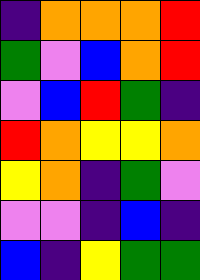[["indigo", "orange", "orange", "orange", "red"], ["green", "violet", "blue", "orange", "red"], ["violet", "blue", "red", "green", "indigo"], ["red", "orange", "yellow", "yellow", "orange"], ["yellow", "orange", "indigo", "green", "violet"], ["violet", "violet", "indigo", "blue", "indigo"], ["blue", "indigo", "yellow", "green", "green"]]